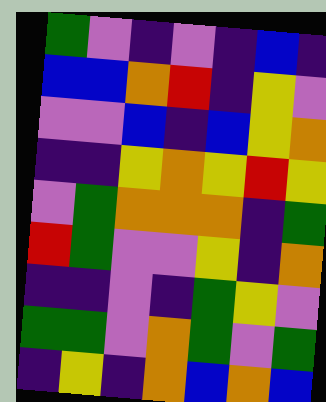[["green", "violet", "indigo", "violet", "indigo", "blue", "indigo"], ["blue", "blue", "orange", "red", "indigo", "yellow", "violet"], ["violet", "violet", "blue", "indigo", "blue", "yellow", "orange"], ["indigo", "indigo", "yellow", "orange", "yellow", "red", "yellow"], ["violet", "green", "orange", "orange", "orange", "indigo", "green"], ["red", "green", "violet", "violet", "yellow", "indigo", "orange"], ["indigo", "indigo", "violet", "indigo", "green", "yellow", "violet"], ["green", "green", "violet", "orange", "green", "violet", "green"], ["indigo", "yellow", "indigo", "orange", "blue", "orange", "blue"]]